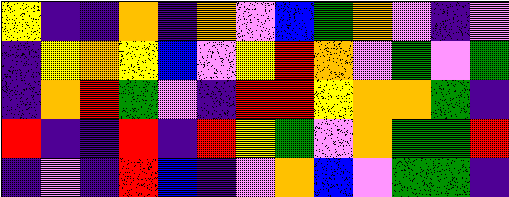[["yellow", "indigo", "indigo", "orange", "indigo", "orange", "violet", "blue", "green", "orange", "violet", "indigo", "violet"], ["indigo", "yellow", "orange", "yellow", "blue", "violet", "yellow", "red", "orange", "violet", "green", "violet", "green"], ["indigo", "orange", "red", "green", "violet", "indigo", "red", "red", "yellow", "orange", "orange", "green", "indigo"], ["red", "indigo", "indigo", "red", "indigo", "red", "yellow", "green", "violet", "orange", "green", "green", "red"], ["indigo", "violet", "indigo", "red", "blue", "indigo", "violet", "orange", "blue", "violet", "green", "green", "indigo"]]